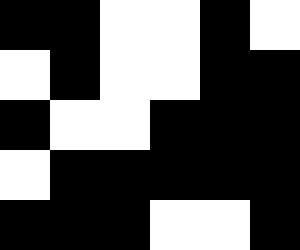[["black", "black", "white", "white", "black", "white"], ["white", "black", "white", "white", "black", "black"], ["black", "white", "white", "black", "black", "black"], ["white", "black", "black", "black", "black", "black"], ["black", "black", "black", "white", "white", "black"]]